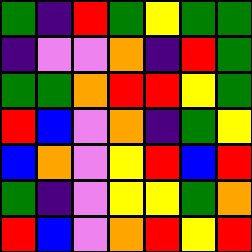[["green", "indigo", "red", "green", "yellow", "green", "green"], ["indigo", "violet", "violet", "orange", "indigo", "red", "green"], ["green", "green", "orange", "red", "red", "yellow", "green"], ["red", "blue", "violet", "orange", "indigo", "green", "yellow"], ["blue", "orange", "violet", "yellow", "red", "blue", "red"], ["green", "indigo", "violet", "yellow", "yellow", "green", "orange"], ["red", "blue", "violet", "orange", "red", "yellow", "red"]]